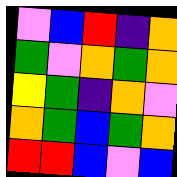[["violet", "blue", "red", "indigo", "orange"], ["green", "violet", "orange", "green", "orange"], ["yellow", "green", "indigo", "orange", "violet"], ["orange", "green", "blue", "green", "orange"], ["red", "red", "blue", "violet", "blue"]]